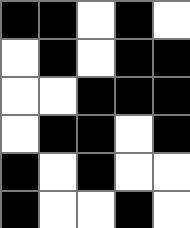[["black", "black", "white", "black", "white"], ["white", "black", "white", "black", "black"], ["white", "white", "black", "black", "black"], ["white", "black", "black", "white", "black"], ["black", "white", "black", "white", "white"], ["black", "white", "white", "black", "white"]]